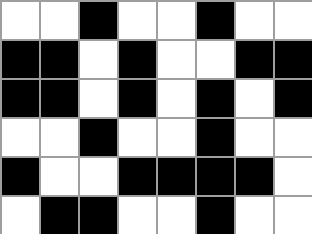[["white", "white", "black", "white", "white", "black", "white", "white"], ["black", "black", "white", "black", "white", "white", "black", "black"], ["black", "black", "white", "black", "white", "black", "white", "black"], ["white", "white", "black", "white", "white", "black", "white", "white"], ["black", "white", "white", "black", "black", "black", "black", "white"], ["white", "black", "black", "white", "white", "black", "white", "white"]]